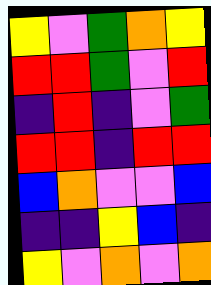[["yellow", "violet", "green", "orange", "yellow"], ["red", "red", "green", "violet", "red"], ["indigo", "red", "indigo", "violet", "green"], ["red", "red", "indigo", "red", "red"], ["blue", "orange", "violet", "violet", "blue"], ["indigo", "indigo", "yellow", "blue", "indigo"], ["yellow", "violet", "orange", "violet", "orange"]]